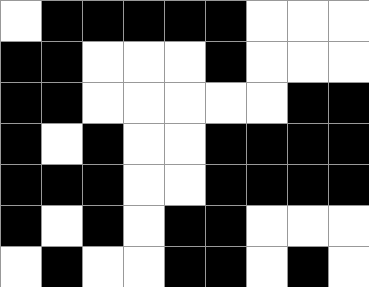[["white", "black", "black", "black", "black", "black", "white", "white", "white"], ["black", "black", "white", "white", "white", "black", "white", "white", "white"], ["black", "black", "white", "white", "white", "white", "white", "black", "black"], ["black", "white", "black", "white", "white", "black", "black", "black", "black"], ["black", "black", "black", "white", "white", "black", "black", "black", "black"], ["black", "white", "black", "white", "black", "black", "white", "white", "white"], ["white", "black", "white", "white", "black", "black", "white", "black", "white"]]